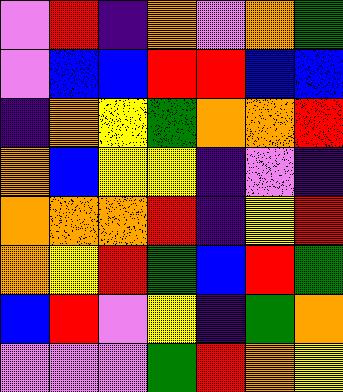[["violet", "red", "indigo", "orange", "violet", "orange", "green"], ["violet", "blue", "blue", "red", "red", "blue", "blue"], ["indigo", "orange", "yellow", "green", "orange", "orange", "red"], ["orange", "blue", "yellow", "yellow", "indigo", "violet", "indigo"], ["orange", "orange", "orange", "red", "indigo", "yellow", "red"], ["orange", "yellow", "red", "green", "blue", "red", "green"], ["blue", "red", "violet", "yellow", "indigo", "green", "orange"], ["violet", "violet", "violet", "green", "red", "orange", "yellow"]]